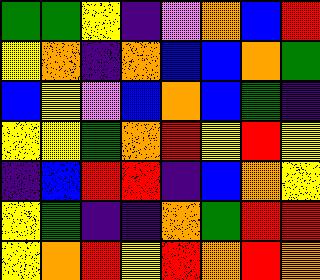[["green", "green", "yellow", "indigo", "violet", "orange", "blue", "red"], ["yellow", "orange", "indigo", "orange", "blue", "blue", "orange", "green"], ["blue", "yellow", "violet", "blue", "orange", "blue", "green", "indigo"], ["yellow", "yellow", "green", "orange", "red", "yellow", "red", "yellow"], ["indigo", "blue", "red", "red", "indigo", "blue", "orange", "yellow"], ["yellow", "green", "indigo", "indigo", "orange", "green", "red", "red"], ["yellow", "orange", "red", "yellow", "red", "orange", "red", "orange"]]